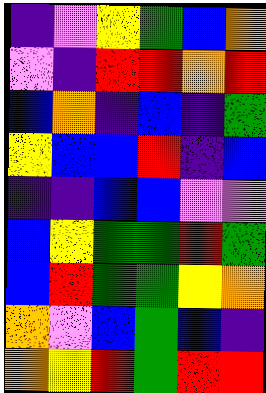[["indigo", "violet", "yellow", "green", "blue", "orange"], ["violet", "indigo", "red", "red", "orange", "red"], ["blue", "orange", "indigo", "blue", "indigo", "green"], ["yellow", "blue", "blue", "red", "indigo", "blue"], ["indigo", "indigo", "blue", "blue", "violet", "violet"], ["blue", "yellow", "green", "green", "red", "green"], ["blue", "red", "green", "green", "yellow", "orange"], ["orange", "violet", "blue", "green", "blue", "indigo"], ["orange", "yellow", "red", "green", "red", "red"]]